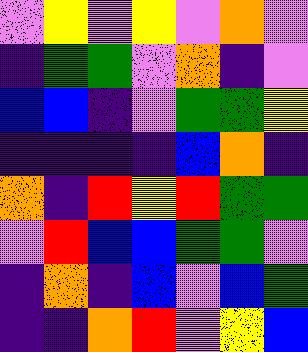[["violet", "yellow", "violet", "yellow", "violet", "orange", "violet"], ["indigo", "green", "green", "violet", "orange", "indigo", "violet"], ["blue", "blue", "indigo", "violet", "green", "green", "yellow"], ["indigo", "indigo", "indigo", "indigo", "blue", "orange", "indigo"], ["orange", "indigo", "red", "yellow", "red", "green", "green"], ["violet", "red", "blue", "blue", "green", "green", "violet"], ["indigo", "orange", "indigo", "blue", "violet", "blue", "green"], ["indigo", "indigo", "orange", "red", "violet", "yellow", "blue"]]